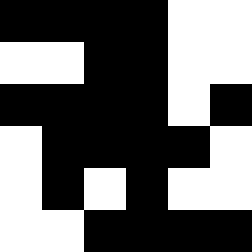[["black", "black", "black", "black", "white", "white"], ["white", "white", "black", "black", "white", "white"], ["black", "black", "black", "black", "white", "black"], ["white", "black", "black", "black", "black", "white"], ["white", "black", "white", "black", "white", "white"], ["white", "white", "black", "black", "black", "black"]]